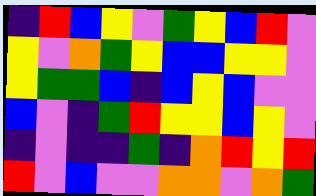[["indigo", "red", "blue", "yellow", "violet", "green", "yellow", "blue", "red", "violet"], ["yellow", "violet", "orange", "green", "yellow", "blue", "blue", "yellow", "yellow", "violet"], ["yellow", "green", "green", "blue", "indigo", "blue", "yellow", "blue", "violet", "violet"], ["blue", "violet", "indigo", "green", "red", "yellow", "yellow", "blue", "yellow", "violet"], ["indigo", "violet", "indigo", "indigo", "green", "indigo", "orange", "red", "yellow", "red"], ["red", "violet", "blue", "violet", "violet", "orange", "orange", "violet", "orange", "green"]]